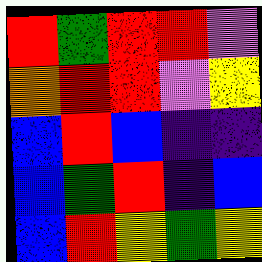[["red", "green", "red", "red", "violet"], ["orange", "red", "red", "violet", "yellow"], ["blue", "red", "blue", "indigo", "indigo"], ["blue", "green", "red", "indigo", "blue"], ["blue", "red", "yellow", "green", "yellow"]]